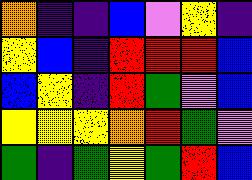[["orange", "indigo", "indigo", "blue", "violet", "yellow", "indigo"], ["yellow", "blue", "indigo", "red", "red", "red", "blue"], ["blue", "yellow", "indigo", "red", "green", "violet", "blue"], ["yellow", "yellow", "yellow", "orange", "red", "green", "violet"], ["green", "indigo", "green", "yellow", "green", "red", "blue"]]